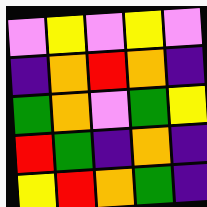[["violet", "yellow", "violet", "yellow", "violet"], ["indigo", "orange", "red", "orange", "indigo"], ["green", "orange", "violet", "green", "yellow"], ["red", "green", "indigo", "orange", "indigo"], ["yellow", "red", "orange", "green", "indigo"]]